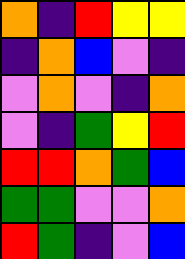[["orange", "indigo", "red", "yellow", "yellow"], ["indigo", "orange", "blue", "violet", "indigo"], ["violet", "orange", "violet", "indigo", "orange"], ["violet", "indigo", "green", "yellow", "red"], ["red", "red", "orange", "green", "blue"], ["green", "green", "violet", "violet", "orange"], ["red", "green", "indigo", "violet", "blue"]]